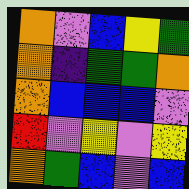[["orange", "violet", "blue", "yellow", "green"], ["orange", "indigo", "green", "green", "orange"], ["orange", "blue", "blue", "blue", "violet"], ["red", "violet", "yellow", "violet", "yellow"], ["orange", "green", "blue", "violet", "blue"]]